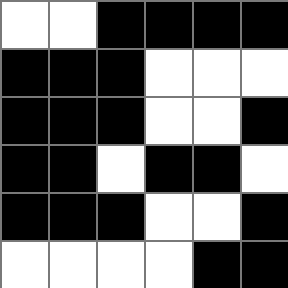[["white", "white", "black", "black", "black", "black"], ["black", "black", "black", "white", "white", "white"], ["black", "black", "black", "white", "white", "black"], ["black", "black", "white", "black", "black", "white"], ["black", "black", "black", "white", "white", "black"], ["white", "white", "white", "white", "black", "black"]]